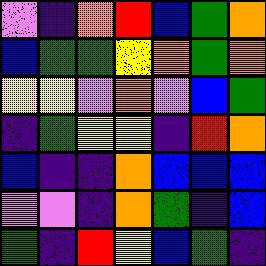[["violet", "indigo", "orange", "red", "blue", "green", "orange"], ["blue", "green", "green", "yellow", "orange", "green", "orange"], ["yellow", "yellow", "violet", "orange", "violet", "blue", "green"], ["indigo", "green", "yellow", "yellow", "indigo", "red", "orange"], ["blue", "indigo", "indigo", "orange", "blue", "blue", "blue"], ["violet", "violet", "indigo", "orange", "green", "indigo", "blue"], ["green", "indigo", "red", "yellow", "blue", "green", "indigo"]]